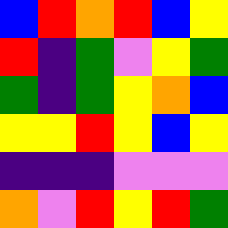[["blue", "red", "orange", "red", "blue", "yellow"], ["red", "indigo", "green", "violet", "yellow", "green"], ["green", "indigo", "green", "yellow", "orange", "blue"], ["yellow", "yellow", "red", "yellow", "blue", "yellow"], ["indigo", "indigo", "indigo", "violet", "violet", "violet"], ["orange", "violet", "red", "yellow", "red", "green"]]